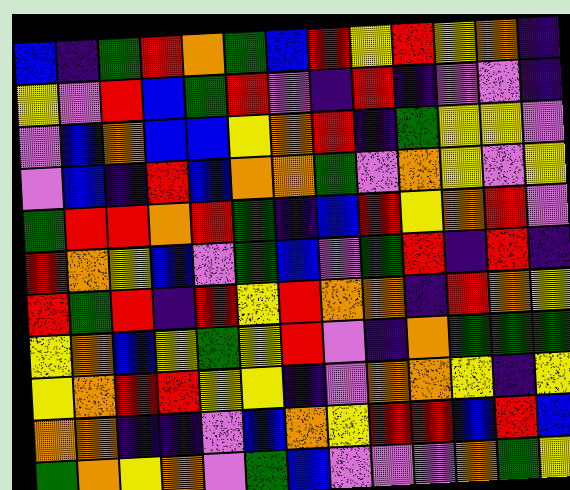[["blue", "indigo", "green", "red", "orange", "green", "blue", "red", "yellow", "red", "yellow", "orange", "indigo"], ["yellow", "violet", "red", "blue", "green", "red", "violet", "indigo", "red", "indigo", "violet", "violet", "indigo"], ["violet", "blue", "orange", "blue", "blue", "yellow", "orange", "red", "indigo", "green", "yellow", "yellow", "violet"], ["violet", "blue", "indigo", "red", "blue", "orange", "orange", "green", "violet", "orange", "yellow", "violet", "yellow"], ["green", "red", "red", "orange", "red", "green", "indigo", "blue", "red", "yellow", "orange", "red", "violet"], ["red", "orange", "yellow", "blue", "violet", "green", "blue", "violet", "green", "red", "indigo", "red", "indigo"], ["red", "green", "red", "indigo", "red", "yellow", "red", "orange", "orange", "indigo", "red", "orange", "yellow"], ["yellow", "orange", "blue", "yellow", "green", "yellow", "red", "violet", "indigo", "orange", "green", "green", "green"], ["yellow", "orange", "red", "red", "yellow", "yellow", "indigo", "violet", "orange", "orange", "yellow", "indigo", "yellow"], ["orange", "orange", "indigo", "indigo", "violet", "blue", "orange", "yellow", "red", "red", "blue", "red", "blue"], ["green", "orange", "yellow", "orange", "violet", "green", "blue", "violet", "violet", "violet", "orange", "green", "yellow"]]